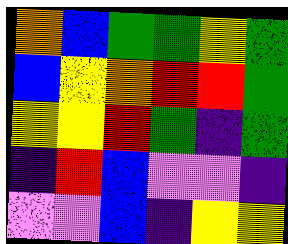[["orange", "blue", "green", "green", "yellow", "green"], ["blue", "yellow", "orange", "red", "red", "green"], ["yellow", "yellow", "red", "green", "indigo", "green"], ["indigo", "red", "blue", "violet", "violet", "indigo"], ["violet", "violet", "blue", "indigo", "yellow", "yellow"]]